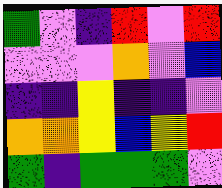[["green", "violet", "indigo", "red", "violet", "red"], ["violet", "violet", "violet", "orange", "violet", "blue"], ["indigo", "indigo", "yellow", "indigo", "indigo", "violet"], ["orange", "orange", "yellow", "blue", "yellow", "red"], ["green", "indigo", "green", "green", "green", "violet"]]